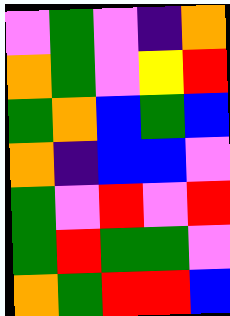[["violet", "green", "violet", "indigo", "orange"], ["orange", "green", "violet", "yellow", "red"], ["green", "orange", "blue", "green", "blue"], ["orange", "indigo", "blue", "blue", "violet"], ["green", "violet", "red", "violet", "red"], ["green", "red", "green", "green", "violet"], ["orange", "green", "red", "red", "blue"]]